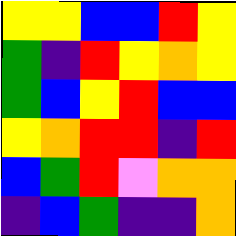[["yellow", "yellow", "blue", "blue", "red", "yellow"], ["green", "indigo", "red", "yellow", "orange", "yellow"], ["green", "blue", "yellow", "red", "blue", "blue"], ["yellow", "orange", "red", "red", "indigo", "red"], ["blue", "green", "red", "violet", "orange", "orange"], ["indigo", "blue", "green", "indigo", "indigo", "orange"]]